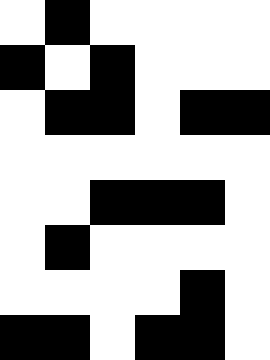[["white", "black", "white", "white", "white", "white"], ["black", "white", "black", "white", "white", "white"], ["white", "black", "black", "white", "black", "black"], ["white", "white", "white", "white", "white", "white"], ["white", "white", "black", "black", "black", "white"], ["white", "black", "white", "white", "white", "white"], ["white", "white", "white", "white", "black", "white"], ["black", "black", "white", "black", "black", "white"]]